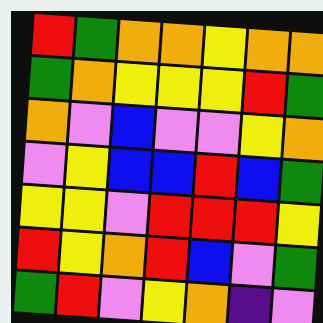[["red", "green", "orange", "orange", "yellow", "orange", "orange"], ["green", "orange", "yellow", "yellow", "yellow", "red", "green"], ["orange", "violet", "blue", "violet", "violet", "yellow", "orange"], ["violet", "yellow", "blue", "blue", "red", "blue", "green"], ["yellow", "yellow", "violet", "red", "red", "red", "yellow"], ["red", "yellow", "orange", "red", "blue", "violet", "green"], ["green", "red", "violet", "yellow", "orange", "indigo", "violet"]]